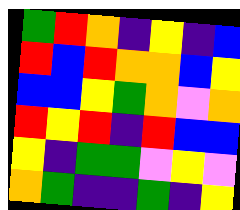[["green", "red", "orange", "indigo", "yellow", "indigo", "blue"], ["red", "blue", "red", "orange", "orange", "blue", "yellow"], ["blue", "blue", "yellow", "green", "orange", "violet", "orange"], ["red", "yellow", "red", "indigo", "red", "blue", "blue"], ["yellow", "indigo", "green", "green", "violet", "yellow", "violet"], ["orange", "green", "indigo", "indigo", "green", "indigo", "yellow"]]